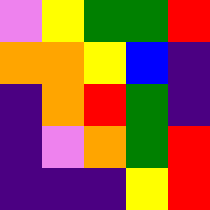[["violet", "yellow", "green", "green", "red"], ["orange", "orange", "yellow", "blue", "indigo"], ["indigo", "orange", "red", "green", "indigo"], ["indigo", "violet", "orange", "green", "red"], ["indigo", "indigo", "indigo", "yellow", "red"]]